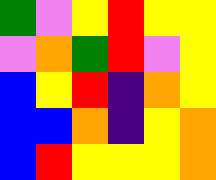[["green", "violet", "yellow", "red", "yellow", "yellow"], ["violet", "orange", "green", "red", "violet", "yellow"], ["blue", "yellow", "red", "indigo", "orange", "yellow"], ["blue", "blue", "orange", "indigo", "yellow", "orange"], ["blue", "red", "yellow", "yellow", "yellow", "orange"]]